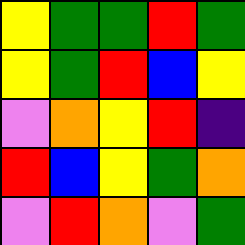[["yellow", "green", "green", "red", "green"], ["yellow", "green", "red", "blue", "yellow"], ["violet", "orange", "yellow", "red", "indigo"], ["red", "blue", "yellow", "green", "orange"], ["violet", "red", "orange", "violet", "green"]]